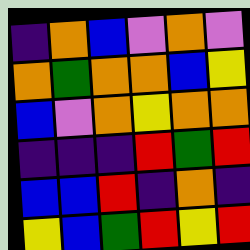[["indigo", "orange", "blue", "violet", "orange", "violet"], ["orange", "green", "orange", "orange", "blue", "yellow"], ["blue", "violet", "orange", "yellow", "orange", "orange"], ["indigo", "indigo", "indigo", "red", "green", "red"], ["blue", "blue", "red", "indigo", "orange", "indigo"], ["yellow", "blue", "green", "red", "yellow", "red"]]